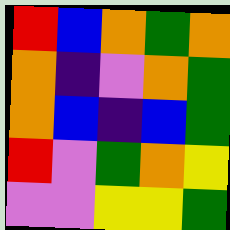[["red", "blue", "orange", "green", "orange"], ["orange", "indigo", "violet", "orange", "green"], ["orange", "blue", "indigo", "blue", "green"], ["red", "violet", "green", "orange", "yellow"], ["violet", "violet", "yellow", "yellow", "green"]]